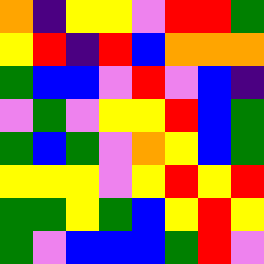[["orange", "indigo", "yellow", "yellow", "violet", "red", "red", "green"], ["yellow", "red", "indigo", "red", "blue", "orange", "orange", "orange"], ["green", "blue", "blue", "violet", "red", "violet", "blue", "indigo"], ["violet", "green", "violet", "yellow", "yellow", "red", "blue", "green"], ["green", "blue", "green", "violet", "orange", "yellow", "blue", "green"], ["yellow", "yellow", "yellow", "violet", "yellow", "red", "yellow", "red"], ["green", "green", "yellow", "green", "blue", "yellow", "red", "yellow"], ["green", "violet", "blue", "blue", "blue", "green", "red", "violet"]]